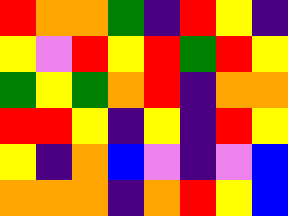[["red", "orange", "orange", "green", "indigo", "red", "yellow", "indigo"], ["yellow", "violet", "red", "yellow", "red", "green", "red", "yellow"], ["green", "yellow", "green", "orange", "red", "indigo", "orange", "orange"], ["red", "red", "yellow", "indigo", "yellow", "indigo", "red", "yellow"], ["yellow", "indigo", "orange", "blue", "violet", "indigo", "violet", "blue"], ["orange", "orange", "orange", "indigo", "orange", "red", "yellow", "blue"]]